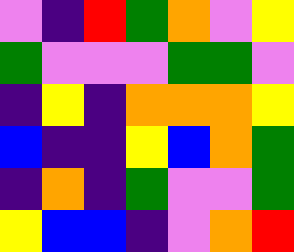[["violet", "indigo", "red", "green", "orange", "violet", "yellow"], ["green", "violet", "violet", "violet", "green", "green", "violet"], ["indigo", "yellow", "indigo", "orange", "orange", "orange", "yellow"], ["blue", "indigo", "indigo", "yellow", "blue", "orange", "green"], ["indigo", "orange", "indigo", "green", "violet", "violet", "green"], ["yellow", "blue", "blue", "indigo", "violet", "orange", "red"]]